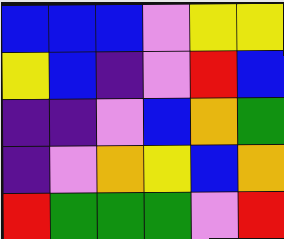[["blue", "blue", "blue", "violet", "yellow", "yellow"], ["yellow", "blue", "indigo", "violet", "red", "blue"], ["indigo", "indigo", "violet", "blue", "orange", "green"], ["indigo", "violet", "orange", "yellow", "blue", "orange"], ["red", "green", "green", "green", "violet", "red"]]